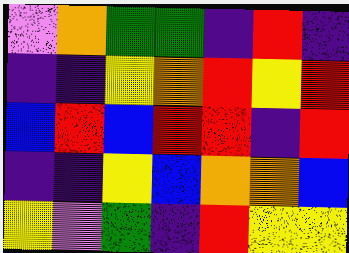[["violet", "orange", "green", "green", "indigo", "red", "indigo"], ["indigo", "indigo", "yellow", "orange", "red", "yellow", "red"], ["blue", "red", "blue", "red", "red", "indigo", "red"], ["indigo", "indigo", "yellow", "blue", "orange", "orange", "blue"], ["yellow", "violet", "green", "indigo", "red", "yellow", "yellow"]]